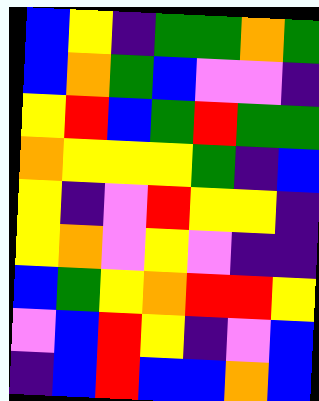[["blue", "yellow", "indigo", "green", "green", "orange", "green"], ["blue", "orange", "green", "blue", "violet", "violet", "indigo"], ["yellow", "red", "blue", "green", "red", "green", "green"], ["orange", "yellow", "yellow", "yellow", "green", "indigo", "blue"], ["yellow", "indigo", "violet", "red", "yellow", "yellow", "indigo"], ["yellow", "orange", "violet", "yellow", "violet", "indigo", "indigo"], ["blue", "green", "yellow", "orange", "red", "red", "yellow"], ["violet", "blue", "red", "yellow", "indigo", "violet", "blue"], ["indigo", "blue", "red", "blue", "blue", "orange", "blue"]]